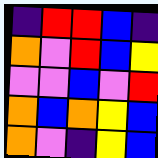[["indigo", "red", "red", "blue", "indigo"], ["orange", "violet", "red", "blue", "yellow"], ["violet", "violet", "blue", "violet", "red"], ["orange", "blue", "orange", "yellow", "blue"], ["orange", "violet", "indigo", "yellow", "blue"]]